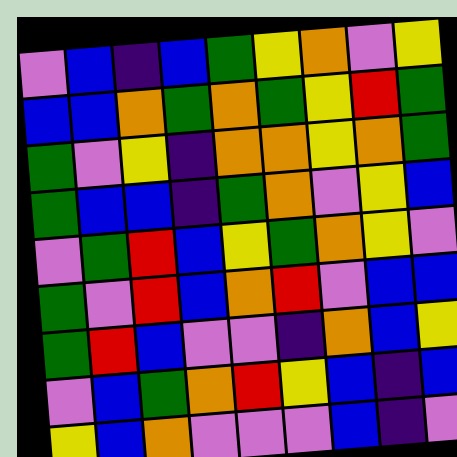[["violet", "blue", "indigo", "blue", "green", "yellow", "orange", "violet", "yellow"], ["blue", "blue", "orange", "green", "orange", "green", "yellow", "red", "green"], ["green", "violet", "yellow", "indigo", "orange", "orange", "yellow", "orange", "green"], ["green", "blue", "blue", "indigo", "green", "orange", "violet", "yellow", "blue"], ["violet", "green", "red", "blue", "yellow", "green", "orange", "yellow", "violet"], ["green", "violet", "red", "blue", "orange", "red", "violet", "blue", "blue"], ["green", "red", "blue", "violet", "violet", "indigo", "orange", "blue", "yellow"], ["violet", "blue", "green", "orange", "red", "yellow", "blue", "indigo", "blue"], ["yellow", "blue", "orange", "violet", "violet", "violet", "blue", "indigo", "violet"]]